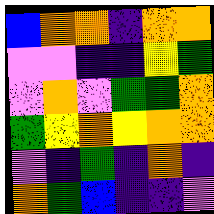[["blue", "orange", "orange", "indigo", "orange", "orange"], ["violet", "violet", "indigo", "indigo", "yellow", "green"], ["violet", "orange", "violet", "green", "green", "orange"], ["green", "yellow", "orange", "yellow", "orange", "orange"], ["violet", "indigo", "green", "indigo", "orange", "indigo"], ["orange", "green", "blue", "indigo", "indigo", "violet"]]